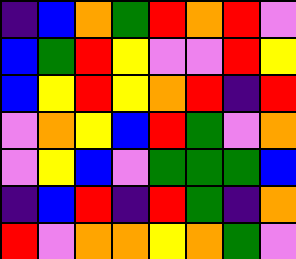[["indigo", "blue", "orange", "green", "red", "orange", "red", "violet"], ["blue", "green", "red", "yellow", "violet", "violet", "red", "yellow"], ["blue", "yellow", "red", "yellow", "orange", "red", "indigo", "red"], ["violet", "orange", "yellow", "blue", "red", "green", "violet", "orange"], ["violet", "yellow", "blue", "violet", "green", "green", "green", "blue"], ["indigo", "blue", "red", "indigo", "red", "green", "indigo", "orange"], ["red", "violet", "orange", "orange", "yellow", "orange", "green", "violet"]]